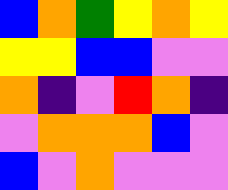[["blue", "orange", "green", "yellow", "orange", "yellow"], ["yellow", "yellow", "blue", "blue", "violet", "violet"], ["orange", "indigo", "violet", "red", "orange", "indigo"], ["violet", "orange", "orange", "orange", "blue", "violet"], ["blue", "violet", "orange", "violet", "violet", "violet"]]